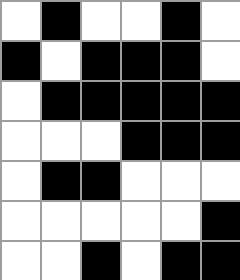[["white", "black", "white", "white", "black", "white"], ["black", "white", "black", "black", "black", "white"], ["white", "black", "black", "black", "black", "black"], ["white", "white", "white", "black", "black", "black"], ["white", "black", "black", "white", "white", "white"], ["white", "white", "white", "white", "white", "black"], ["white", "white", "black", "white", "black", "black"]]